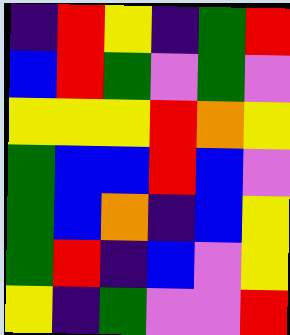[["indigo", "red", "yellow", "indigo", "green", "red"], ["blue", "red", "green", "violet", "green", "violet"], ["yellow", "yellow", "yellow", "red", "orange", "yellow"], ["green", "blue", "blue", "red", "blue", "violet"], ["green", "blue", "orange", "indigo", "blue", "yellow"], ["green", "red", "indigo", "blue", "violet", "yellow"], ["yellow", "indigo", "green", "violet", "violet", "red"]]